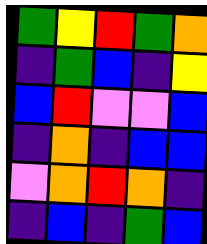[["green", "yellow", "red", "green", "orange"], ["indigo", "green", "blue", "indigo", "yellow"], ["blue", "red", "violet", "violet", "blue"], ["indigo", "orange", "indigo", "blue", "blue"], ["violet", "orange", "red", "orange", "indigo"], ["indigo", "blue", "indigo", "green", "blue"]]